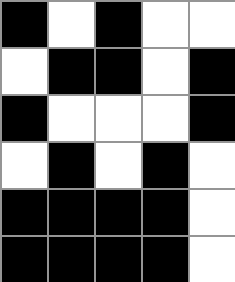[["black", "white", "black", "white", "white"], ["white", "black", "black", "white", "black"], ["black", "white", "white", "white", "black"], ["white", "black", "white", "black", "white"], ["black", "black", "black", "black", "white"], ["black", "black", "black", "black", "white"]]